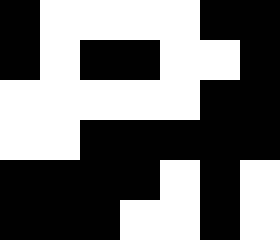[["black", "white", "white", "white", "white", "black", "black"], ["black", "white", "black", "black", "white", "white", "black"], ["white", "white", "white", "white", "white", "black", "black"], ["white", "white", "black", "black", "black", "black", "black"], ["black", "black", "black", "black", "white", "black", "white"], ["black", "black", "black", "white", "white", "black", "white"]]